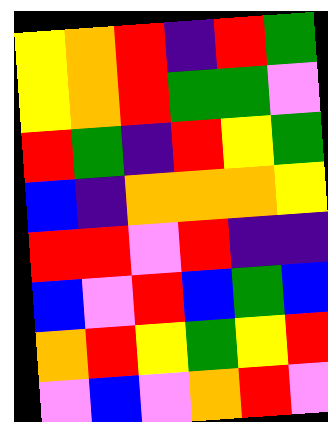[["yellow", "orange", "red", "indigo", "red", "green"], ["yellow", "orange", "red", "green", "green", "violet"], ["red", "green", "indigo", "red", "yellow", "green"], ["blue", "indigo", "orange", "orange", "orange", "yellow"], ["red", "red", "violet", "red", "indigo", "indigo"], ["blue", "violet", "red", "blue", "green", "blue"], ["orange", "red", "yellow", "green", "yellow", "red"], ["violet", "blue", "violet", "orange", "red", "violet"]]